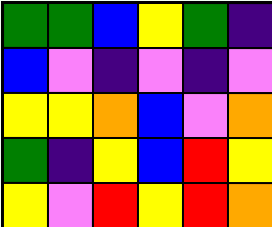[["green", "green", "blue", "yellow", "green", "indigo"], ["blue", "violet", "indigo", "violet", "indigo", "violet"], ["yellow", "yellow", "orange", "blue", "violet", "orange"], ["green", "indigo", "yellow", "blue", "red", "yellow"], ["yellow", "violet", "red", "yellow", "red", "orange"]]